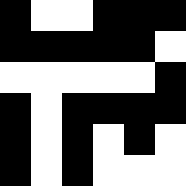[["black", "white", "white", "black", "black", "black"], ["black", "black", "black", "black", "black", "white"], ["white", "white", "white", "white", "white", "black"], ["black", "white", "black", "black", "black", "black"], ["black", "white", "black", "white", "black", "white"], ["black", "white", "black", "white", "white", "white"]]